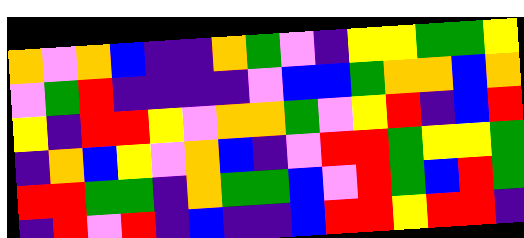[["orange", "violet", "orange", "blue", "indigo", "indigo", "orange", "green", "violet", "indigo", "yellow", "yellow", "green", "green", "yellow"], ["violet", "green", "red", "indigo", "indigo", "indigo", "indigo", "violet", "blue", "blue", "green", "orange", "orange", "blue", "orange"], ["yellow", "indigo", "red", "red", "yellow", "violet", "orange", "orange", "green", "violet", "yellow", "red", "indigo", "blue", "red"], ["indigo", "orange", "blue", "yellow", "violet", "orange", "blue", "indigo", "violet", "red", "red", "green", "yellow", "yellow", "green"], ["red", "red", "green", "green", "indigo", "orange", "green", "green", "blue", "violet", "red", "green", "blue", "red", "green"], ["indigo", "red", "violet", "red", "indigo", "blue", "indigo", "indigo", "blue", "red", "red", "yellow", "red", "red", "indigo"]]